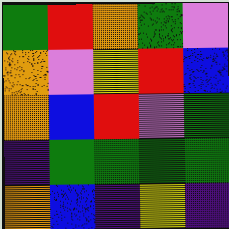[["green", "red", "orange", "green", "violet"], ["orange", "violet", "yellow", "red", "blue"], ["orange", "blue", "red", "violet", "green"], ["indigo", "green", "green", "green", "green"], ["orange", "blue", "indigo", "yellow", "indigo"]]